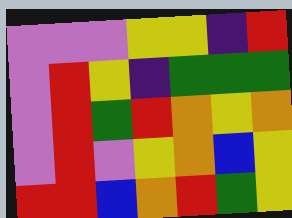[["violet", "violet", "violet", "yellow", "yellow", "indigo", "red"], ["violet", "red", "yellow", "indigo", "green", "green", "green"], ["violet", "red", "green", "red", "orange", "yellow", "orange"], ["violet", "red", "violet", "yellow", "orange", "blue", "yellow"], ["red", "red", "blue", "orange", "red", "green", "yellow"]]